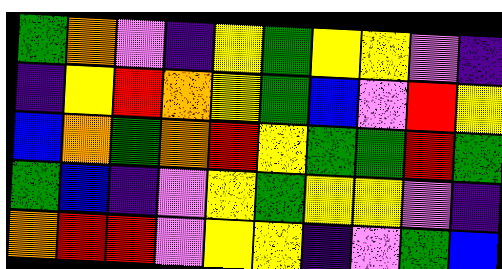[["green", "orange", "violet", "indigo", "yellow", "green", "yellow", "yellow", "violet", "indigo"], ["indigo", "yellow", "red", "orange", "yellow", "green", "blue", "violet", "red", "yellow"], ["blue", "orange", "green", "orange", "red", "yellow", "green", "green", "red", "green"], ["green", "blue", "indigo", "violet", "yellow", "green", "yellow", "yellow", "violet", "indigo"], ["orange", "red", "red", "violet", "yellow", "yellow", "indigo", "violet", "green", "blue"]]